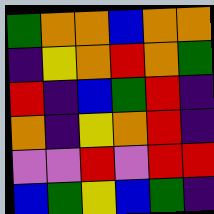[["green", "orange", "orange", "blue", "orange", "orange"], ["indigo", "yellow", "orange", "red", "orange", "green"], ["red", "indigo", "blue", "green", "red", "indigo"], ["orange", "indigo", "yellow", "orange", "red", "indigo"], ["violet", "violet", "red", "violet", "red", "red"], ["blue", "green", "yellow", "blue", "green", "indigo"]]